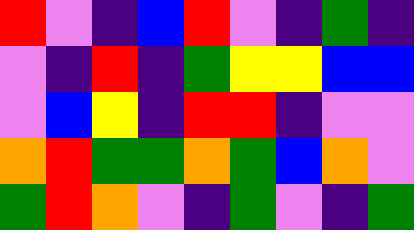[["red", "violet", "indigo", "blue", "red", "violet", "indigo", "green", "indigo"], ["violet", "indigo", "red", "indigo", "green", "yellow", "yellow", "blue", "blue"], ["violet", "blue", "yellow", "indigo", "red", "red", "indigo", "violet", "violet"], ["orange", "red", "green", "green", "orange", "green", "blue", "orange", "violet"], ["green", "red", "orange", "violet", "indigo", "green", "violet", "indigo", "green"]]